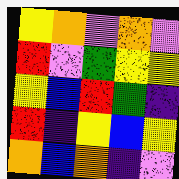[["yellow", "orange", "violet", "orange", "violet"], ["red", "violet", "green", "yellow", "yellow"], ["yellow", "blue", "red", "green", "indigo"], ["red", "indigo", "yellow", "blue", "yellow"], ["orange", "blue", "orange", "indigo", "violet"]]